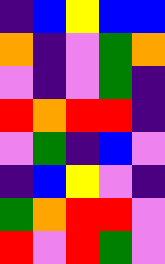[["indigo", "blue", "yellow", "blue", "blue"], ["orange", "indigo", "violet", "green", "orange"], ["violet", "indigo", "violet", "green", "indigo"], ["red", "orange", "red", "red", "indigo"], ["violet", "green", "indigo", "blue", "violet"], ["indigo", "blue", "yellow", "violet", "indigo"], ["green", "orange", "red", "red", "violet"], ["red", "violet", "red", "green", "violet"]]